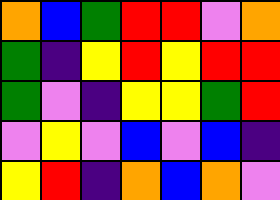[["orange", "blue", "green", "red", "red", "violet", "orange"], ["green", "indigo", "yellow", "red", "yellow", "red", "red"], ["green", "violet", "indigo", "yellow", "yellow", "green", "red"], ["violet", "yellow", "violet", "blue", "violet", "blue", "indigo"], ["yellow", "red", "indigo", "orange", "blue", "orange", "violet"]]